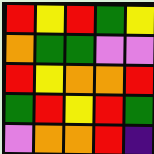[["red", "yellow", "red", "green", "yellow"], ["orange", "green", "green", "violet", "violet"], ["red", "yellow", "orange", "orange", "red"], ["green", "red", "yellow", "red", "green"], ["violet", "orange", "orange", "red", "indigo"]]